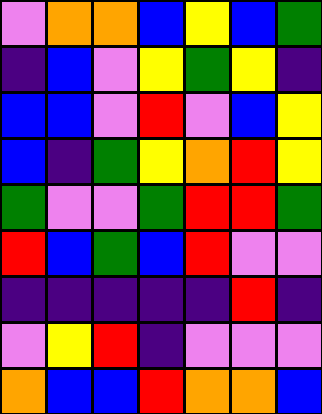[["violet", "orange", "orange", "blue", "yellow", "blue", "green"], ["indigo", "blue", "violet", "yellow", "green", "yellow", "indigo"], ["blue", "blue", "violet", "red", "violet", "blue", "yellow"], ["blue", "indigo", "green", "yellow", "orange", "red", "yellow"], ["green", "violet", "violet", "green", "red", "red", "green"], ["red", "blue", "green", "blue", "red", "violet", "violet"], ["indigo", "indigo", "indigo", "indigo", "indigo", "red", "indigo"], ["violet", "yellow", "red", "indigo", "violet", "violet", "violet"], ["orange", "blue", "blue", "red", "orange", "orange", "blue"]]